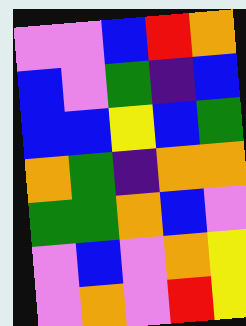[["violet", "violet", "blue", "red", "orange"], ["blue", "violet", "green", "indigo", "blue"], ["blue", "blue", "yellow", "blue", "green"], ["orange", "green", "indigo", "orange", "orange"], ["green", "green", "orange", "blue", "violet"], ["violet", "blue", "violet", "orange", "yellow"], ["violet", "orange", "violet", "red", "yellow"]]